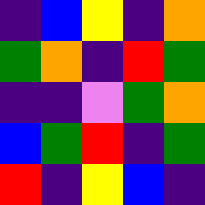[["indigo", "blue", "yellow", "indigo", "orange"], ["green", "orange", "indigo", "red", "green"], ["indigo", "indigo", "violet", "green", "orange"], ["blue", "green", "red", "indigo", "green"], ["red", "indigo", "yellow", "blue", "indigo"]]